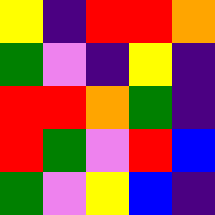[["yellow", "indigo", "red", "red", "orange"], ["green", "violet", "indigo", "yellow", "indigo"], ["red", "red", "orange", "green", "indigo"], ["red", "green", "violet", "red", "blue"], ["green", "violet", "yellow", "blue", "indigo"]]